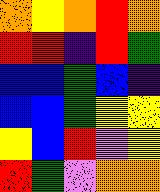[["orange", "yellow", "orange", "red", "orange"], ["red", "red", "indigo", "red", "green"], ["blue", "blue", "green", "blue", "indigo"], ["blue", "blue", "green", "yellow", "yellow"], ["yellow", "blue", "red", "violet", "yellow"], ["red", "green", "violet", "orange", "orange"]]